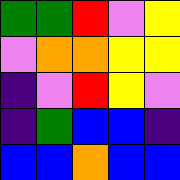[["green", "green", "red", "violet", "yellow"], ["violet", "orange", "orange", "yellow", "yellow"], ["indigo", "violet", "red", "yellow", "violet"], ["indigo", "green", "blue", "blue", "indigo"], ["blue", "blue", "orange", "blue", "blue"]]